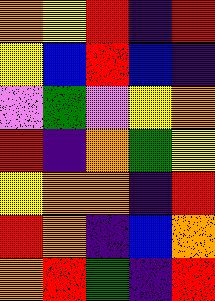[["orange", "yellow", "red", "indigo", "red"], ["yellow", "blue", "red", "blue", "indigo"], ["violet", "green", "violet", "yellow", "orange"], ["red", "indigo", "orange", "green", "yellow"], ["yellow", "orange", "orange", "indigo", "red"], ["red", "orange", "indigo", "blue", "orange"], ["orange", "red", "green", "indigo", "red"]]